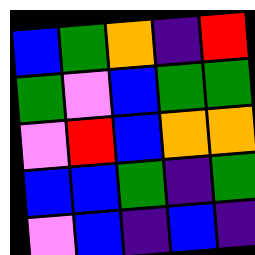[["blue", "green", "orange", "indigo", "red"], ["green", "violet", "blue", "green", "green"], ["violet", "red", "blue", "orange", "orange"], ["blue", "blue", "green", "indigo", "green"], ["violet", "blue", "indigo", "blue", "indigo"]]